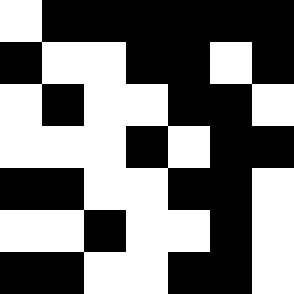[["white", "black", "black", "black", "black", "black", "black"], ["black", "white", "white", "black", "black", "white", "black"], ["white", "black", "white", "white", "black", "black", "white"], ["white", "white", "white", "black", "white", "black", "black"], ["black", "black", "white", "white", "black", "black", "white"], ["white", "white", "black", "white", "white", "black", "white"], ["black", "black", "white", "white", "black", "black", "white"]]